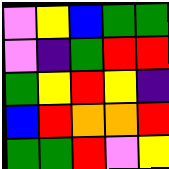[["violet", "yellow", "blue", "green", "green"], ["violet", "indigo", "green", "red", "red"], ["green", "yellow", "red", "yellow", "indigo"], ["blue", "red", "orange", "orange", "red"], ["green", "green", "red", "violet", "yellow"]]